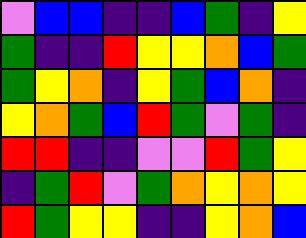[["violet", "blue", "blue", "indigo", "indigo", "blue", "green", "indigo", "yellow"], ["green", "indigo", "indigo", "red", "yellow", "yellow", "orange", "blue", "green"], ["green", "yellow", "orange", "indigo", "yellow", "green", "blue", "orange", "indigo"], ["yellow", "orange", "green", "blue", "red", "green", "violet", "green", "indigo"], ["red", "red", "indigo", "indigo", "violet", "violet", "red", "green", "yellow"], ["indigo", "green", "red", "violet", "green", "orange", "yellow", "orange", "yellow"], ["red", "green", "yellow", "yellow", "indigo", "indigo", "yellow", "orange", "blue"]]